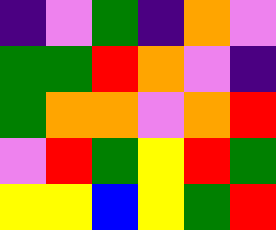[["indigo", "violet", "green", "indigo", "orange", "violet"], ["green", "green", "red", "orange", "violet", "indigo"], ["green", "orange", "orange", "violet", "orange", "red"], ["violet", "red", "green", "yellow", "red", "green"], ["yellow", "yellow", "blue", "yellow", "green", "red"]]